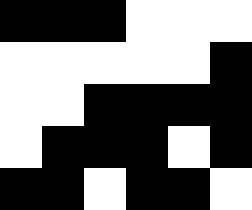[["black", "black", "black", "white", "white", "white"], ["white", "white", "white", "white", "white", "black"], ["white", "white", "black", "black", "black", "black"], ["white", "black", "black", "black", "white", "black"], ["black", "black", "white", "black", "black", "white"]]